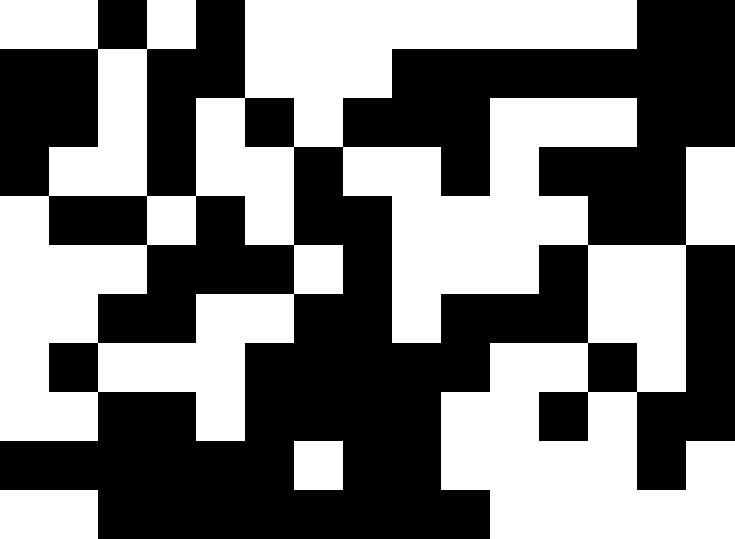[["white", "white", "black", "white", "black", "white", "white", "white", "white", "white", "white", "white", "white", "black", "black"], ["black", "black", "white", "black", "black", "white", "white", "white", "black", "black", "black", "black", "black", "black", "black"], ["black", "black", "white", "black", "white", "black", "white", "black", "black", "black", "white", "white", "white", "black", "black"], ["black", "white", "white", "black", "white", "white", "black", "white", "white", "black", "white", "black", "black", "black", "white"], ["white", "black", "black", "white", "black", "white", "black", "black", "white", "white", "white", "white", "black", "black", "white"], ["white", "white", "white", "black", "black", "black", "white", "black", "white", "white", "white", "black", "white", "white", "black"], ["white", "white", "black", "black", "white", "white", "black", "black", "white", "black", "black", "black", "white", "white", "black"], ["white", "black", "white", "white", "white", "black", "black", "black", "black", "black", "white", "white", "black", "white", "black"], ["white", "white", "black", "black", "white", "black", "black", "black", "black", "white", "white", "black", "white", "black", "black"], ["black", "black", "black", "black", "black", "black", "white", "black", "black", "white", "white", "white", "white", "black", "white"], ["white", "white", "black", "black", "black", "black", "black", "black", "black", "black", "white", "white", "white", "white", "white"]]